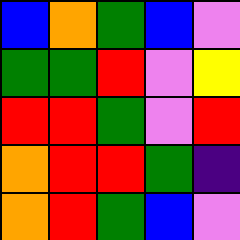[["blue", "orange", "green", "blue", "violet"], ["green", "green", "red", "violet", "yellow"], ["red", "red", "green", "violet", "red"], ["orange", "red", "red", "green", "indigo"], ["orange", "red", "green", "blue", "violet"]]